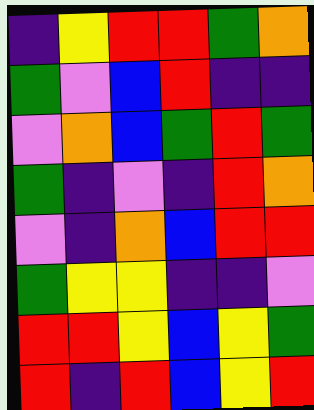[["indigo", "yellow", "red", "red", "green", "orange"], ["green", "violet", "blue", "red", "indigo", "indigo"], ["violet", "orange", "blue", "green", "red", "green"], ["green", "indigo", "violet", "indigo", "red", "orange"], ["violet", "indigo", "orange", "blue", "red", "red"], ["green", "yellow", "yellow", "indigo", "indigo", "violet"], ["red", "red", "yellow", "blue", "yellow", "green"], ["red", "indigo", "red", "blue", "yellow", "red"]]